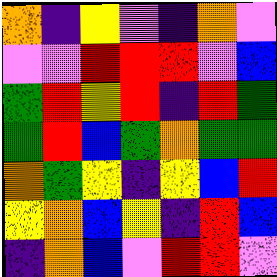[["orange", "indigo", "yellow", "violet", "indigo", "orange", "violet"], ["violet", "violet", "red", "red", "red", "violet", "blue"], ["green", "red", "yellow", "red", "indigo", "red", "green"], ["green", "red", "blue", "green", "orange", "green", "green"], ["orange", "green", "yellow", "indigo", "yellow", "blue", "red"], ["yellow", "orange", "blue", "yellow", "indigo", "red", "blue"], ["indigo", "orange", "blue", "violet", "red", "red", "violet"]]